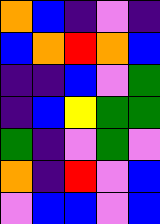[["orange", "blue", "indigo", "violet", "indigo"], ["blue", "orange", "red", "orange", "blue"], ["indigo", "indigo", "blue", "violet", "green"], ["indigo", "blue", "yellow", "green", "green"], ["green", "indigo", "violet", "green", "violet"], ["orange", "indigo", "red", "violet", "blue"], ["violet", "blue", "blue", "violet", "blue"]]